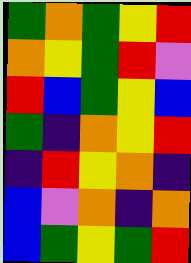[["green", "orange", "green", "yellow", "red"], ["orange", "yellow", "green", "red", "violet"], ["red", "blue", "green", "yellow", "blue"], ["green", "indigo", "orange", "yellow", "red"], ["indigo", "red", "yellow", "orange", "indigo"], ["blue", "violet", "orange", "indigo", "orange"], ["blue", "green", "yellow", "green", "red"]]